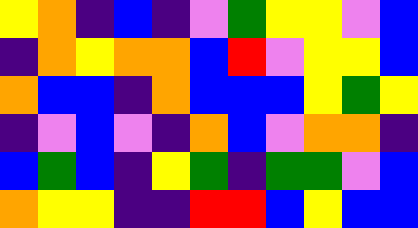[["yellow", "orange", "indigo", "blue", "indigo", "violet", "green", "yellow", "yellow", "violet", "blue"], ["indigo", "orange", "yellow", "orange", "orange", "blue", "red", "violet", "yellow", "yellow", "blue"], ["orange", "blue", "blue", "indigo", "orange", "blue", "blue", "blue", "yellow", "green", "yellow"], ["indigo", "violet", "blue", "violet", "indigo", "orange", "blue", "violet", "orange", "orange", "indigo"], ["blue", "green", "blue", "indigo", "yellow", "green", "indigo", "green", "green", "violet", "blue"], ["orange", "yellow", "yellow", "indigo", "indigo", "red", "red", "blue", "yellow", "blue", "blue"]]